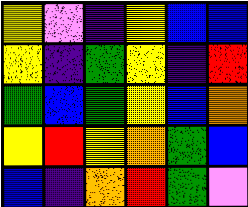[["yellow", "violet", "indigo", "yellow", "blue", "blue"], ["yellow", "indigo", "green", "yellow", "indigo", "red"], ["green", "blue", "green", "yellow", "blue", "orange"], ["yellow", "red", "yellow", "orange", "green", "blue"], ["blue", "indigo", "orange", "red", "green", "violet"]]